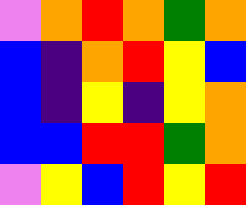[["violet", "orange", "red", "orange", "green", "orange"], ["blue", "indigo", "orange", "red", "yellow", "blue"], ["blue", "indigo", "yellow", "indigo", "yellow", "orange"], ["blue", "blue", "red", "red", "green", "orange"], ["violet", "yellow", "blue", "red", "yellow", "red"]]